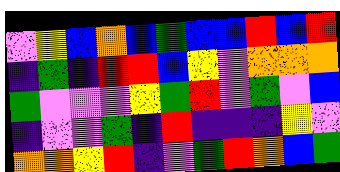[["violet", "yellow", "blue", "orange", "blue", "green", "blue", "blue", "red", "blue", "red"], ["indigo", "green", "indigo", "red", "red", "blue", "yellow", "violet", "orange", "orange", "orange"], ["green", "violet", "violet", "violet", "yellow", "green", "red", "violet", "green", "violet", "blue"], ["indigo", "violet", "violet", "green", "indigo", "red", "indigo", "indigo", "indigo", "yellow", "violet"], ["orange", "orange", "yellow", "red", "indigo", "violet", "green", "red", "orange", "blue", "green"]]